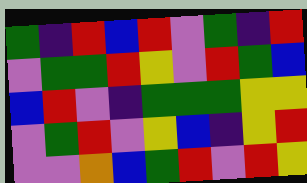[["green", "indigo", "red", "blue", "red", "violet", "green", "indigo", "red"], ["violet", "green", "green", "red", "yellow", "violet", "red", "green", "blue"], ["blue", "red", "violet", "indigo", "green", "green", "green", "yellow", "yellow"], ["violet", "green", "red", "violet", "yellow", "blue", "indigo", "yellow", "red"], ["violet", "violet", "orange", "blue", "green", "red", "violet", "red", "yellow"]]